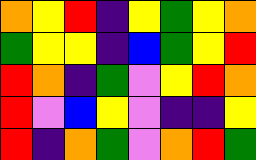[["orange", "yellow", "red", "indigo", "yellow", "green", "yellow", "orange"], ["green", "yellow", "yellow", "indigo", "blue", "green", "yellow", "red"], ["red", "orange", "indigo", "green", "violet", "yellow", "red", "orange"], ["red", "violet", "blue", "yellow", "violet", "indigo", "indigo", "yellow"], ["red", "indigo", "orange", "green", "violet", "orange", "red", "green"]]